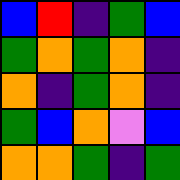[["blue", "red", "indigo", "green", "blue"], ["green", "orange", "green", "orange", "indigo"], ["orange", "indigo", "green", "orange", "indigo"], ["green", "blue", "orange", "violet", "blue"], ["orange", "orange", "green", "indigo", "green"]]